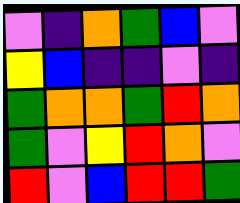[["violet", "indigo", "orange", "green", "blue", "violet"], ["yellow", "blue", "indigo", "indigo", "violet", "indigo"], ["green", "orange", "orange", "green", "red", "orange"], ["green", "violet", "yellow", "red", "orange", "violet"], ["red", "violet", "blue", "red", "red", "green"]]